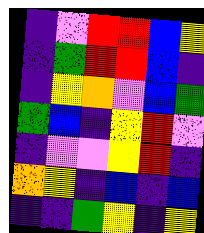[["indigo", "violet", "red", "red", "blue", "yellow"], ["indigo", "green", "red", "red", "blue", "indigo"], ["indigo", "yellow", "orange", "violet", "blue", "green"], ["green", "blue", "indigo", "yellow", "red", "violet"], ["indigo", "violet", "violet", "yellow", "red", "indigo"], ["orange", "yellow", "indigo", "blue", "indigo", "blue"], ["indigo", "indigo", "green", "yellow", "indigo", "yellow"]]